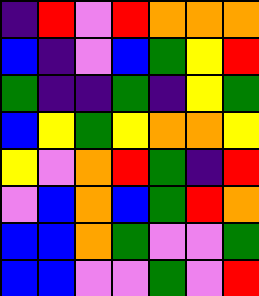[["indigo", "red", "violet", "red", "orange", "orange", "orange"], ["blue", "indigo", "violet", "blue", "green", "yellow", "red"], ["green", "indigo", "indigo", "green", "indigo", "yellow", "green"], ["blue", "yellow", "green", "yellow", "orange", "orange", "yellow"], ["yellow", "violet", "orange", "red", "green", "indigo", "red"], ["violet", "blue", "orange", "blue", "green", "red", "orange"], ["blue", "blue", "orange", "green", "violet", "violet", "green"], ["blue", "blue", "violet", "violet", "green", "violet", "red"]]